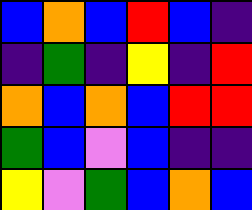[["blue", "orange", "blue", "red", "blue", "indigo"], ["indigo", "green", "indigo", "yellow", "indigo", "red"], ["orange", "blue", "orange", "blue", "red", "red"], ["green", "blue", "violet", "blue", "indigo", "indigo"], ["yellow", "violet", "green", "blue", "orange", "blue"]]